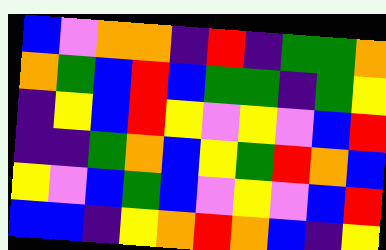[["blue", "violet", "orange", "orange", "indigo", "red", "indigo", "green", "green", "orange"], ["orange", "green", "blue", "red", "blue", "green", "green", "indigo", "green", "yellow"], ["indigo", "yellow", "blue", "red", "yellow", "violet", "yellow", "violet", "blue", "red"], ["indigo", "indigo", "green", "orange", "blue", "yellow", "green", "red", "orange", "blue"], ["yellow", "violet", "blue", "green", "blue", "violet", "yellow", "violet", "blue", "red"], ["blue", "blue", "indigo", "yellow", "orange", "red", "orange", "blue", "indigo", "yellow"]]